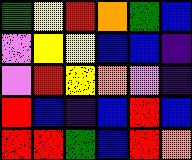[["green", "yellow", "red", "orange", "green", "blue"], ["violet", "yellow", "yellow", "blue", "blue", "indigo"], ["violet", "red", "yellow", "orange", "violet", "indigo"], ["red", "blue", "indigo", "blue", "red", "blue"], ["red", "red", "green", "blue", "red", "orange"]]